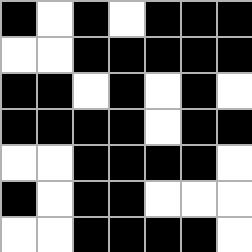[["black", "white", "black", "white", "black", "black", "black"], ["white", "white", "black", "black", "black", "black", "black"], ["black", "black", "white", "black", "white", "black", "white"], ["black", "black", "black", "black", "white", "black", "black"], ["white", "white", "black", "black", "black", "black", "white"], ["black", "white", "black", "black", "white", "white", "white"], ["white", "white", "black", "black", "black", "black", "white"]]